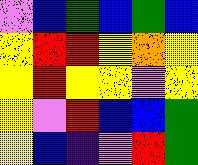[["violet", "blue", "green", "blue", "green", "blue"], ["yellow", "red", "red", "yellow", "orange", "yellow"], ["yellow", "red", "yellow", "yellow", "violet", "yellow"], ["yellow", "violet", "red", "blue", "blue", "green"], ["yellow", "blue", "indigo", "violet", "red", "green"]]